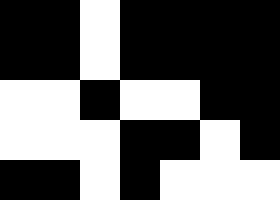[["black", "black", "white", "black", "black", "black", "black"], ["black", "black", "white", "black", "black", "black", "black"], ["white", "white", "black", "white", "white", "black", "black"], ["white", "white", "white", "black", "black", "white", "black"], ["black", "black", "white", "black", "white", "white", "white"]]